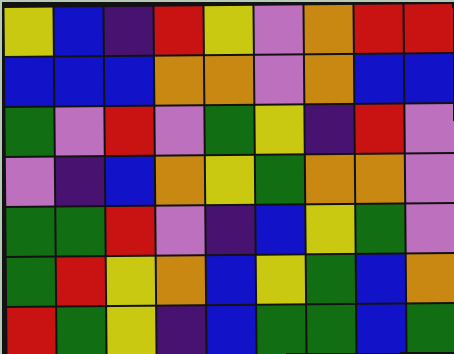[["yellow", "blue", "indigo", "red", "yellow", "violet", "orange", "red", "red"], ["blue", "blue", "blue", "orange", "orange", "violet", "orange", "blue", "blue"], ["green", "violet", "red", "violet", "green", "yellow", "indigo", "red", "violet"], ["violet", "indigo", "blue", "orange", "yellow", "green", "orange", "orange", "violet"], ["green", "green", "red", "violet", "indigo", "blue", "yellow", "green", "violet"], ["green", "red", "yellow", "orange", "blue", "yellow", "green", "blue", "orange"], ["red", "green", "yellow", "indigo", "blue", "green", "green", "blue", "green"]]